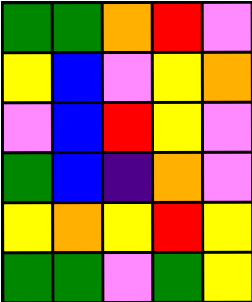[["green", "green", "orange", "red", "violet"], ["yellow", "blue", "violet", "yellow", "orange"], ["violet", "blue", "red", "yellow", "violet"], ["green", "blue", "indigo", "orange", "violet"], ["yellow", "orange", "yellow", "red", "yellow"], ["green", "green", "violet", "green", "yellow"]]